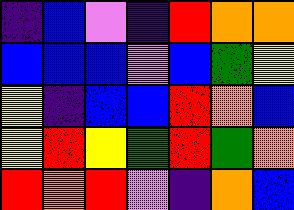[["indigo", "blue", "violet", "indigo", "red", "orange", "orange"], ["blue", "blue", "blue", "violet", "blue", "green", "yellow"], ["yellow", "indigo", "blue", "blue", "red", "orange", "blue"], ["yellow", "red", "yellow", "green", "red", "green", "orange"], ["red", "orange", "red", "violet", "indigo", "orange", "blue"]]